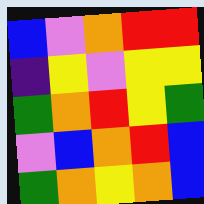[["blue", "violet", "orange", "red", "red"], ["indigo", "yellow", "violet", "yellow", "yellow"], ["green", "orange", "red", "yellow", "green"], ["violet", "blue", "orange", "red", "blue"], ["green", "orange", "yellow", "orange", "blue"]]